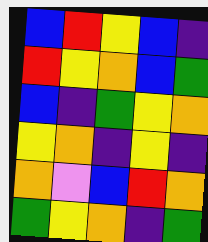[["blue", "red", "yellow", "blue", "indigo"], ["red", "yellow", "orange", "blue", "green"], ["blue", "indigo", "green", "yellow", "orange"], ["yellow", "orange", "indigo", "yellow", "indigo"], ["orange", "violet", "blue", "red", "orange"], ["green", "yellow", "orange", "indigo", "green"]]